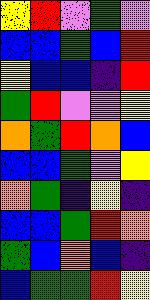[["yellow", "red", "violet", "green", "violet"], ["blue", "blue", "green", "blue", "red"], ["yellow", "blue", "blue", "indigo", "red"], ["green", "red", "violet", "violet", "yellow"], ["orange", "green", "red", "orange", "blue"], ["blue", "blue", "green", "violet", "yellow"], ["orange", "green", "indigo", "yellow", "indigo"], ["blue", "blue", "green", "red", "orange"], ["green", "blue", "orange", "blue", "indigo"], ["blue", "green", "green", "red", "yellow"]]